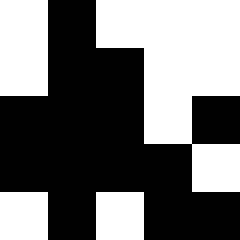[["white", "black", "white", "white", "white"], ["white", "black", "black", "white", "white"], ["black", "black", "black", "white", "black"], ["black", "black", "black", "black", "white"], ["white", "black", "white", "black", "black"]]